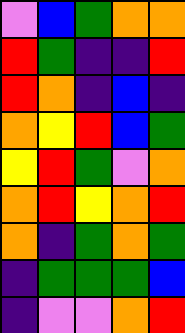[["violet", "blue", "green", "orange", "orange"], ["red", "green", "indigo", "indigo", "red"], ["red", "orange", "indigo", "blue", "indigo"], ["orange", "yellow", "red", "blue", "green"], ["yellow", "red", "green", "violet", "orange"], ["orange", "red", "yellow", "orange", "red"], ["orange", "indigo", "green", "orange", "green"], ["indigo", "green", "green", "green", "blue"], ["indigo", "violet", "violet", "orange", "red"]]